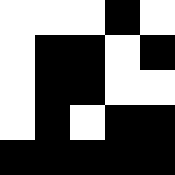[["white", "white", "white", "black", "white"], ["white", "black", "black", "white", "black"], ["white", "black", "black", "white", "white"], ["white", "black", "white", "black", "black"], ["black", "black", "black", "black", "black"]]